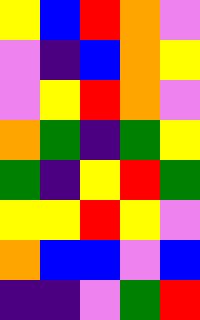[["yellow", "blue", "red", "orange", "violet"], ["violet", "indigo", "blue", "orange", "yellow"], ["violet", "yellow", "red", "orange", "violet"], ["orange", "green", "indigo", "green", "yellow"], ["green", "indigo", "yellow", "red", "green"], ["yellow", "yellow", "red", "yellow", "violet"], ["orange", "blue", "blue", "violet", "blue"], ["indigo", "indigo", "violet", "green", "red"]]